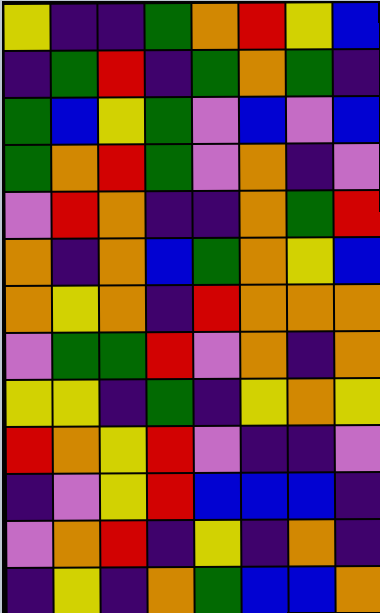[["yellow", "indigo", "indigo", "green", "orange", "red", "yellow", "blue"], ["indigo", "green", "red", "indigo", "green", "orange", "green", "indigo"], ["green", "blue", "yellow", "green", "violet", "blue", "violet", "blue"], ["green", "orange", "red", "green", "violet", "orange", "indigo", "violet"], ["violet", "red", "orange", "indigo", "indigo", "orange", "green", "red"], ["orange", "indigo", "orange", "blue", "green", "orange", "yellow", "blue"], ["orange", "yellow", "orange", "indigo", "red", "orange", "orange", "orange"], ["violet", "green", "green", "red", "violet", "orange", "indigo", "orange"], ["yellow", "yellow", "indigo", "green", "indigo", "yellow", "orange", "yellow"], ["red", "orange", "yellow", "red", "violet", "indigo", "indigo", "violet"], ["indigo", "violet", "yellow", "red", "blue", "blue", "blue", "indigo"], ["violet", "orange", "red", "indigo", "yellow", "indigo", "orange", "indigo"], ["indigo", "yellow", "indigo", "orange", "green", "blue", "blue", "orange"]]